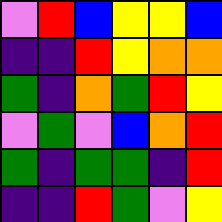[["violet", "red", "blue", "yellow", "yellow", "blue"], ["indigo", "indigo", "red", "yellow", "orange", "orange"], ["green", "indigo", "orange", "green", "red", "yellow"], ["violet", "green", "violet", "blue", "orange", "red"], ["green", "indigo", "green", "green", "indigo", "red"], ["indigo", "indigo", "red", "green", "violet", "yellow"]]